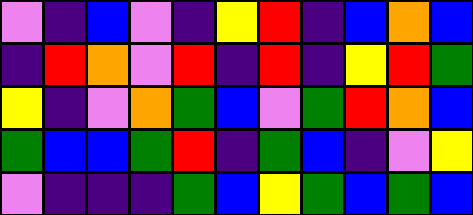[["violet", "indigo", "blue", "violet", "indigo", "yellow", "red", "indigo", "blue", "orange", "blue"], ["indigo", "red", "orange", "violet", "red", "indigo", "red", "indigo", "yellow", "red", "green"], ["yellow", "indigo", "violet", "orange", "green", "blue", "violet", "green", "red", "orange", "blue"], ["green", "blue", "blue", "green", "red", "indigo", "green", "blue", "indigo", "violet", "yellow"], ["violet", "indigo", "indigo", "indigo", "green", "blue", "yellow", "green", "blue", "green", "blue"]]